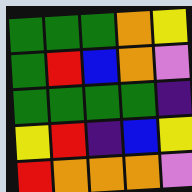[["green", "green", "green", "orange", "yellow"], ["green", "red", "blue", "orange", "violet"], ["green", "green", "green", "green", "indigo"], ["yellow", "red", "indigo", "blue", "yellow"], ["red", "orange", "orange", "orange", "violet"]]